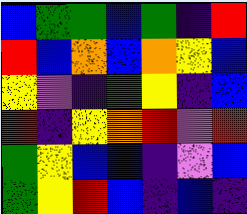[["blue", "green", "green", "blue", "green", "indigo", "red"], ["red", "blue", "orange", "blue", "orange", "yellow", "blue"], ["yellow", "violet", "indigo", "green", "yellow", "indigo", "blue"], ["red", "indigo", "yellow", "orange", "red", "violet", "red"], ["green", "yellow", "blue", "blue", "indigo", "violet", "blue"], ["green", "yellow", "red", "blue", "indigo", "blue", "indigo"]]